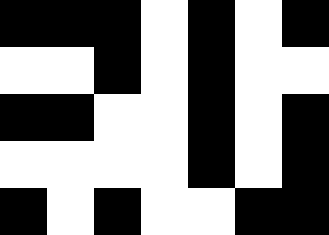[["black", "black", "black", "white", "black", "white", "black"], ["white", "white", "black", "white", "black", "white", "white"], ["black", "black", "white", "white", "black", "white", "black"], ["white", "white", "white", "white", "black", "white", "black"], ["black", "white", "black", "white", "white", "black", "black"]]